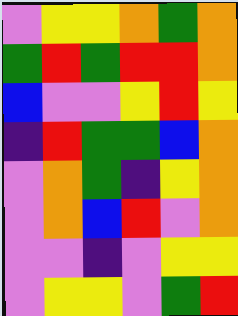[["violet", "yellow", "yellow", "orange", "green", "orange"], ["green", "red", "green", "red", "red", "orange"], ["blue", "violet", "violet", "yellow", "red", "yellow"], ["indigo", "red", "green", "green", "blue", "orange"], ["violet", "orange", "green", "indigo", "yellow", "orange"], ["violet", "orange", "blue", "red", "violet", "orange"], ["violet", "violet", "indigo", "violet", "yellow", "yellow"], ["violet", "yellow", "yellow", "violet", "green", "red"]]